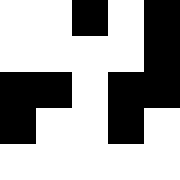[["white", "white", "black", "white", "black"], ["white", "white", "white", "white", "black"], ["black", "black", "white", "black", "black"], ["black", "white", "white", "black", "white"], ["white", "white", "white", "white", "white"]]